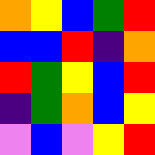[["orange", "yellow", "blue", "green", "red"], ["blue", "blue", "red", "indigo", "orange"], ["red", "green", "yellow", "blue", "red"], ["indigo", "green", "orange", "blue", "yellow"], ["violet", "blue", "violet", "yellow", "red"]]